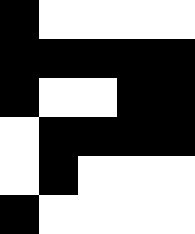[["black", "white", "white", "white", "white"], ["black", "black", "black", "black", "black"], ["black", "white", "white", "black", "black"], ["white", "black", "black", "black", "black"], ["white", "black", "white", "white", "white"], ["black", "white", "white", "white", "white"]]